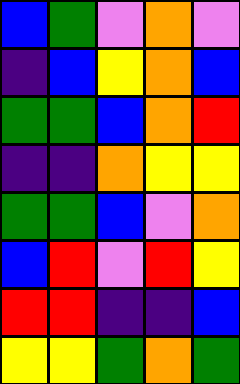[["blue", "green", "violet", "orange", "violet"], ["indigo", "blue", "yellow", "orange", "blue"], ["green", "green", "blue", "orange", "red"], ["indigo", "indigo", "orange", "yellow", "yellow"], ["green", "green", "blue", "violet", "orange"], ["blue", "red", "violet", "red", "yellow"], ["red", "red", "indigo", "indigo", "blue"], ["yellow", "yellow", "green", "orange", "green"]]